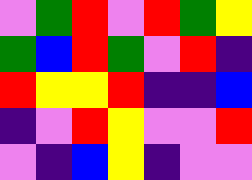[["violet", "green", "red", "violet", "red", "green", "yellow"], ["green", "blue", "red", "green", "violet", "red", "indigo"], ["red", "yellow", "yellow", "red", "indigo", "indigo", "blue"], ["indigo", "violet", "red", "yellow", "violet", "violet", "red"], ["violet", "indigo", "blue", "yellow", "indigo", "violet", "violet"]]